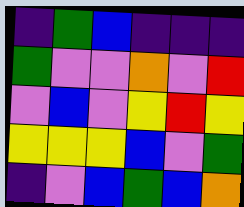[["indigo", "green", "blue", "indigo", "indigo", "indigo"], ["green", "violet", "violet", "orange", "violet", "red"], ["violet", "blue", "violet", "yellow", "red", "yellow"], ["yellow", "yellow", "yellow", "blue", "violet", "green"], ["indigo", "violet", "blue", "green", "blue", "orange"]]